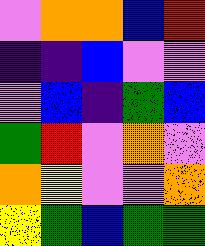[["violet", "orange", "orange", "blue", "red"], ["indigo", "indigo", "blue", "violet", "violet"], ["violet", "blue", "indigo", "green", "blue"], ["green", "red", "violet", "orange", "violet"], ["orange", "yellow", "violet", "violet", "orange"], ["yellow", "green", "blue", "green", "green"]]